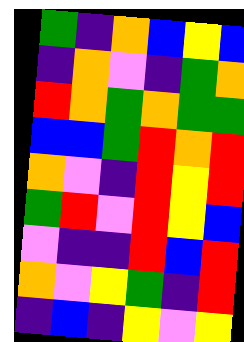[["green", "indigo", "orange", "blue", "yellow", "blue"], ["indigo", "orange", "violet", "indigo", "green", "orange"], ["red", "orange", "green", "orange", "green", "green"], ["blue", "blue", "green", "red", "orange", "red"], ["orange", "violet", "indigo", "red", "yellow", "red"], ["green", "red", "violet", "red", "yellow", "blue"], ["violet", "indigo", "indigo", "red", "blue", "red"], ["orange", "violet", "yellow", "green", "indigo", "red"], ["indigo", "blue", "indigo", "yellow", "violet", "yellow"]]